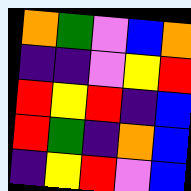[["orange", "green", "violet", "blue", "orange"], ["indigo", "indigo", "violet", "yellow", "red"], ["red", "yellow", "red", "indigo", "blue"], ["red", "green", "indigo", "orange", "blue"], ["indigo", "yellow", "red", "violet", "blue"]]